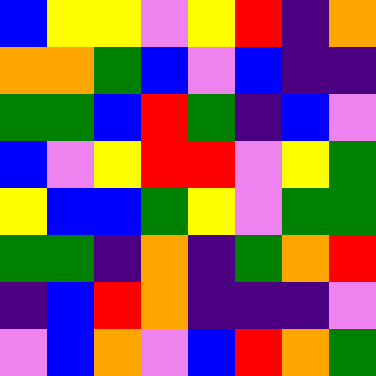[["blue", "yellow", "yellow", "violet", "yellow", "red", "indigo", "orange"], ["orange", "orange", "green", "blue", "violet", "blue", "indigo", "indigo"], ["green", "green", "blue", "red", "green", "indigo", "blue", "violet"], ["blue", "violet", "yellow", "red", "red", "violet", "yellow", "green"], ["yellow", "blue", "blue", "green", "yellow", "violet", "green", "green"], ["green", "green", "indigo", "orange", "indigo", "green", "orange", "red"], ["indigo", "blue", "red", "orange", "indigo", "indigo", "indigo", "violet"], ["violet", "blue", "orange", "violet", "blue", "red", "orange", "green"]]